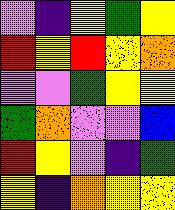[["violet", "indigo", "yellow", "green", "yellow"], ["red", "yellow", "red", "yellow", "orange"], ["violet", "violet", "green", "yellow", "yellow"], ["green", "orange", "violet", "violet", "blue"], ["red", "yellow", "violet", "indigo", "green"], ["yellow", "indigo", "orange", "yellow", "yellow"]]